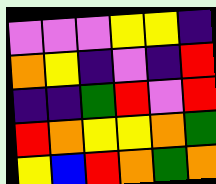[["violet", "violet", "violet", "yellow", "yellow", "indigo"], ["orange", "yellow", "indigo", "violet", "indigo", "red"], ["indigo", "indigo", "green", "red", "violet", "red"], ["red", "orange", "yellow", "yellow", "orange", "green"], ["yellow", "blue", "red", "orange", "green", "orange"]]